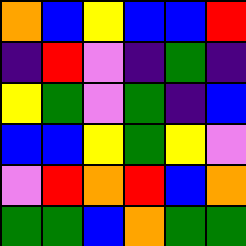[["orange", "blue", "yellow", "blue", "blue", "red"], ["indigo", "red", "violet", "indigo", "green", "indigo"], ["yellow", "green", "violet", "green", "indigo", "blue"], ["blue", "blue", "yellow", "green", "yellow", "violet"], ["violet", "red", "orange", "red", "blue", "orange"], ["green", "green", "blue", "orange", "green", "green"]]